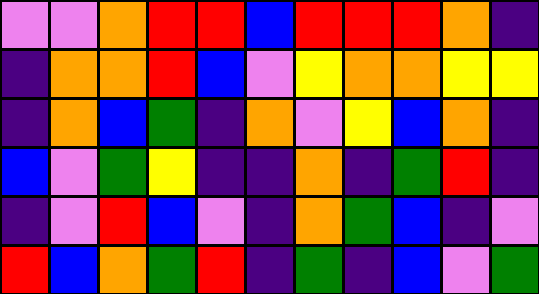[["violet", "violet", "orange", "red", "red", "blue", "red", "red", "red", "orange", "indigo"], ["indigo", "orange", "orange", "red", "blue", "violet", "yellow", "orange", "orange", "yellow", "yellow"], ["indigo", "orange", "blue", "green", "indigo", "orange", "violet", "yellow", "blue", "orange", "indigo"], ["blue", "violet", "green", "yellow", "indigo", "indigo", "orange", "indigo", "green", "red", "indigo"], ["indigo", "violet", "red", "blue", "violet", "indigo", "orange", "green", "blue", "indigo", "violet"], ["red", "blue", "orange", "green", "red", "indigo", "green", "indigo", "blue", "violet", "green"]]